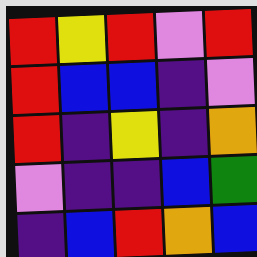[["red", "yellow", "red", "violet", "red"], ["red", "blue", "blue", "indigo", "violet"], ["red", "indigo", "yellow", "indigo", "orange"], ["violet", "indigo", "indigo", "blue", "green"], ["indigo", "blue", "red", "orange", "blue"]]